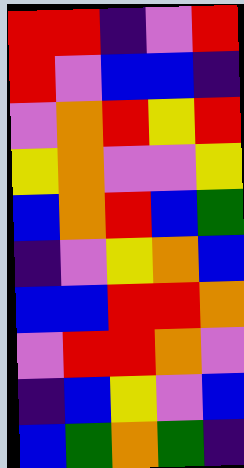[["red", "red", "indigo", "violet", "red"], ["red", "violet", "blue", "blue", "indigo"], ["violet", "orange", "red", "yellow", "red"], ["yellow", "orange", "violet", "violet", "yellow"], ["blue", "orange", "red", "blue", "green"], ["indigo", "violet", "yellow", "orange", "blue"], ["blue", "blue", "red", "red", "orange"], ["violet", "red", "red", "orange", "violet"], ["indigo", "blue", "yellow", "violet", "blue"], ["blue", "green", "orange", "green", "indigo"]]